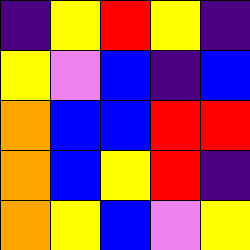[["indigo", "yellow", "red", "yellow", "indigo"], ["yellow", "violet", "blue", "indigo", "blue"], ["orange", "blue", "blue", "red", "red"], ["orange", "blue", "yellow", "red", "indigo"], ["orange", "yellow", "blue", "violet", "yellow"]]